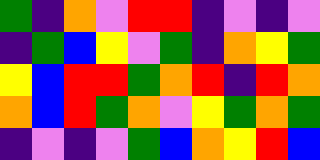[["green", "indigo", "orange", "violet", "red", "red", "indigo", "violet", "indigo", "violet"], ["indigo", "green", "blue", "yellow", "violet", "green", "indigo", "orange", "yellow", "green"], ["yellow", "blue", "red", "red", "green", "orange", "red", "indigo", "red", "orange"], ["orange", "blue", "red", "green", "orange", "violet", "yellow", "green", "orange", "green"], ["indigo", "violet", "indigo", "violet", "green", "blue", "orange", "yellow", "red", "blue"]]